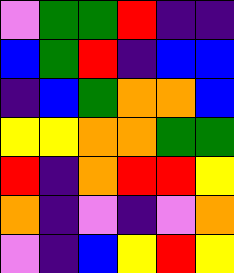[["violet", "green", "green", "red", "indigo", "indigo"], ["blue", "green", "red", "indigo", "blue", "blue"], ["indigo", "blue", "green", "orange", "orange", "blue"], ["yellow", "yellow", "orange", "orange", "green", "green"], ["red", "indigo", "orange", "red", "red", "yellow"], ["orange", "indigo", "violet", "indigo", "violet", "orange"], ["violet", "indigo", "blue", "yellow", "red", "yellow"]]